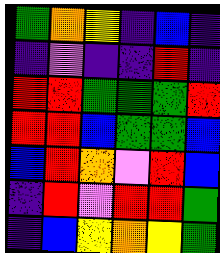[["green", "orange", "yellow", "indigo", "blue", "indigo"], ["indigo", "violet", "indigo", "indigo", "red", "indigo"], ["red", "red", "green", "green", "green", "red"], ["red", "red", "blue", "green", "green", "blue"], ["blue", "red", "orange", "violet", "red", "blue"], ["indigo", "red", "violet", "red", "red", "green"], ["indigo", "blue", "yellow", "orange", "yellow", "green"]]